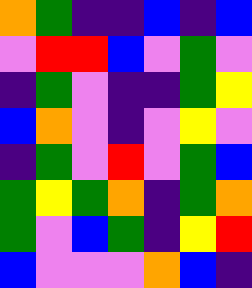[["orange", "green", "indigo", "indigo", "blue", "indigo", "blue"], ["violet", "red", "red", "blue", "violet", "green", "violet"], ["indigo", "green", "violet", "indigo", "indigo", "green", "yellow"], ["blue", "orange", "violet", "indigo", "violet", "yellow", "violet"], ["indigo", "green", "violet", "red", "violet", "green", "blue"], ["green", "yellow", "green", "orange", "indigo", "green", "orange"], ["green", "violet", "blue", "green", "indigo", "yellow", "red"], ["blue", "violet", "violet", "violet", "orange", "blue", "indigo"]]